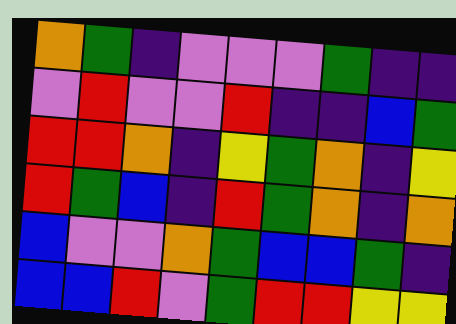[["orange", "green", "indigo", "violet", "violet", "violet", "green", "indigo", "indigo"], ["violet", "red", "violet", "violet", "red", "indigo", "indigo", "blue", "green"], ["red", "red", "orange", "indigo", "yellow", "green", "orange", "indigo", "yellow"], ["red", "green", "blue", "indigo", "red", "green", "orange", "indigo", "orange"], ["blue", "violet", "violet", "orange", "green", "blue", "blue", "green", "indigo"], ["blue", "blue", "red", "violet", "green", "red", "red", "yellow", "yellow"]]